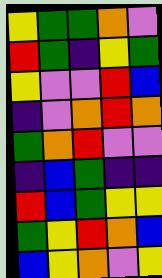[["yellow", "green", "green", "orange", "violet"], ["red", "green", "indigo", "yellow", "green"], ["yellow", "violet", "violet", "red", "blue"], ["indigo", "violet", "orange", "red", "orange"], ["green", "orange", "red", "violet", "violet"], ["indigo", "blue", "green", "indigo", "indigo"], ["red", "blue", "green", "yellow", "yellow"], ["green", "yellow", "red", "orange", "blue"], ["blue", "yellow", "orange", "violet", "yellow"]]